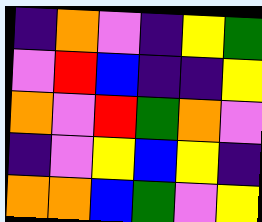[["indigo", "orange", "violet", "indigo", "yellow", "green"], ["violet", "red", "blue", "indigo", "indigo", "yellow"], ["orange", "violet", "red", "green", "orange", "violet"], ["indigo", "violet", "yellow", "blue", "yellow", "indigo"], ["orange", "orange", "blue", "green", "violet", "yellow"]]